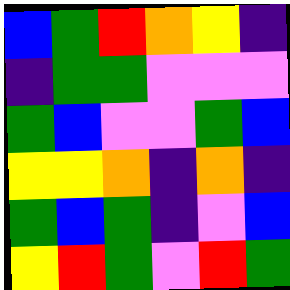[["blue", "green", "red", "orange", "yellow", "indigo"], ["indigo", "green", "green", "violet", "violet", "violet"], ["green", "blue", "violet", "violet", "green", "blue"], ["yellow", "yellow", "orange", "indigo", "orange", "indigo"], ["green", "blue", "green", "indigo", "violet", "blue"], ["yellow", "red", "green", "violet", "red", "green"]]